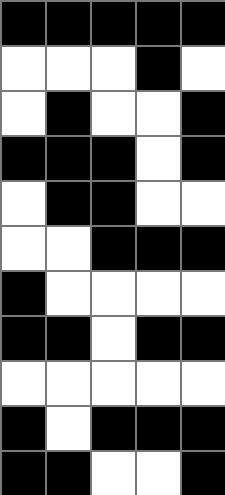[["black", "black", "black", "black", "black"], ["white", "white", "white", "black", "white"], ["white", "black", "white", "white", "black"], ["black", "black", "black", "white", "black"], ["white", "black", "black", "white", "white"], ["white", "white", "black", "black", "black"], ["black", "white", "white", "white", "white"], ["black", "black", "white", "black", "black"], ["white", "white", "white", "white", "white"], ["black", "white", "black", "black", "black"], ["black", "black", "white", "white", "black"]]